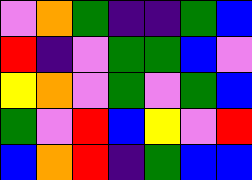[["violet", "orange", "green", "indigo", "indigo", "green", "blue"], ["red", "indigo", "violet", "green", "green", "blue", "violet"], ["yellow", "orange", "violet", "green", "violet", "green", "blue"], ["green", "violet", "red", "blue", "yellow", "violet", "red"], ["blue", "orange", "red", "indigo", "green", "blue", "blue"]]